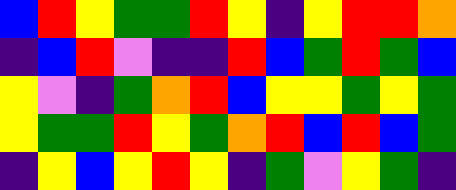[["blue", "red", "yellow", "green", "green", "red", "yellow", "indigo", "yellow", "red", "red", "orange"], ["indigo", "blue", "red", "violet", "indigo", "indigo", "red", "blue", "green", "red", "green", "blue"], ["yellow", "violet", "indigo", "green", "orange", "red", "blue", "yellow", "yellow", "green", "yellow", "green"], ["yellow", "green", "green", "red", "yellow", "green", "orange", "red", "blue", "red", "blue", "green"], ["indigo", "yellow", "blue", "yellow", "red", "yellow", "indigo", "green", "violet", "yellow", "green", "indigo"]]